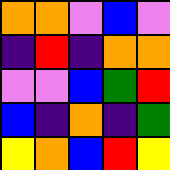[["orange", "orange", "violet", "blue", "violet"], ["indigo", "red", "indigo", "orange", "orange"], ["violet", "violet", "blue", "green", "red"], ["blue", "indigo", "orange", "indigo", "green"], ["yellow", "orange", "blue", "red", "yellow"]]